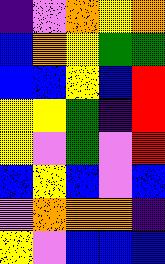[["indigo", "violet", "orange", "yellow", "orange"], ["blue", "orange", "yellow", "green", "green"], ["blue", "blue", "yellow", "blue", "red"], ["yellow", "yellow", "green", "indigo", "red"], ["yellow", "violet", "green", "violet", "red"], ["blue", "yellow", "blue", "violet", "blue"], ["violet", "orange", "orange", "orange", "indigo"], ["yellow", "violet", "blue", "blue", "blue"]]